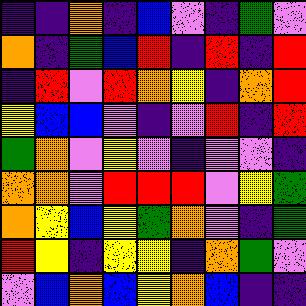[["indigo", "indigo", "orange", "indigo", "blue", "violet", "indigo", "green", "violet"], ["orange", "indigo", "green", "blue", "red", "indigo", "red", "indigo", "red"], ["indigo", "red", "violet", "red", "orange", "yellow", "indigo", "orange", "red"], ["yellow", "blue", "blue", "violet", "indigo", "violet", "red", "indigo", "red"], ["green", "orange", "violet", "yellow", "violet", "indigo", "violet", "violet", "indigo"], ["orange", "orange", "violet", "red", "red", "red", "violet", "yellow", "green"], ["orange", "yellow", "blue", "yellow", "green", "orange", "violet", "indigo", "green"], ["red", "yellow", "indigo", "yellow", "yellow", "indigo", "orange", "green", "violet"], ["violet", "blue", "orange", "blue", "yellow", "orange", "blue", "indigo", "indigo"]]